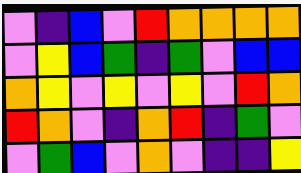[["violet", "indigo", "blue", "violet", "red", "orange", "orange", "orange", "orange"], ["violet", "yellow", "blue", "green", "indigo", "green", "violet", "blue", "blue"], ["orange", "yellow", "violet", "yellow", "violet", "yellow", "violet", "red", "orange"], ["red", "orange", "violet", "indigo", "orange", "red", "indigo", "green", "violet"], ["violet", "green", "blue", "violet", "orange", "violet", "indigo", "indigo", "yellow"]]